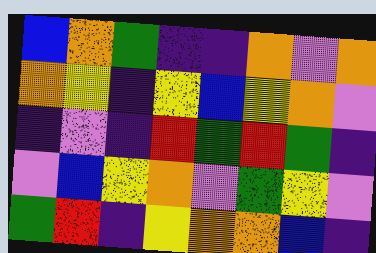[["blue", "orange", "green", "indigo", "indigo", "orange", "violet", "orange"], ["orange", "yellow", "indigo", "yellow", "blue", "yellow", "orange", "violet"], ["indigo", "violet", "indigo", "red", "green", "red", "green", "indigo"], ["violet", "blue", "yellow", "orange", "violet", "green", "yellow", "violet"], ["green", "red", "indigo", "yellow", "orange", "orange", "blue", "indigo"]]